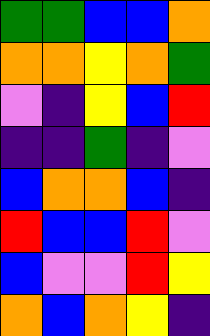[["green", "green", "blue", "blue", "orange"], ["orange", "orange", "yellow", "orange", "green"], ["violet", "indigo", "yellow", "blue", "red"], ["indigo", "indigo", "green", "indigo", "violet"], ["blue", "orange", "orange", "blue", "indigo"], ["red", "blue", "blue", "red", "violet"], ["blue", "violet", "violet", "red", "yellow"], ["orange", "blue", "orange", "yellow", "indigo"]]